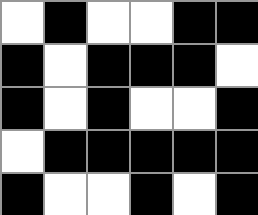[["white", "black", "white", "white", "black", "black"], ["black", "white", "black", "black", "black", "white"], ["black", "white", "black", "white", "white", "black"], ["white", "black", "black", "black", "black", "black"], ["black", "white", "white", "black", "white", "black"]]